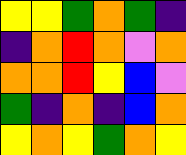[["yellow", "yellow", "green", "orange", "green", "indigo"], ["indigo", "orange", "red", "orange", "violet", "orange"], ["orange", "orange", "red", "yellow", "blue", "violet"], ["green", "indigo", "orange", "indigo", "blue", "orange"], ["yellow", "orange", "yellow", "green", "orange", "yellow"]]